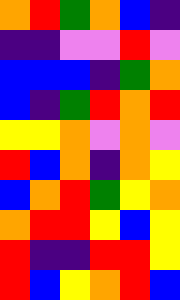[["orange", "red", "green", "orange", "blue", "indigo"], ["indigo", "indigo", "violet", "violet", "red", "violet"], ["blue", "blue", "blue", "indigo", "green", "orange"], ["blue", "indigo", "green", "red", "orange", "red"], ["yellow", "yellow", "orange", "violet", "orange", "violet"], ["red", "blue", "orange", "indigo", "orange", "yellow"], ["blue", "orange", "red", "green", "yellow", "orange"], ["orange", "red", "red", "yellow", "blue", "yellow"], ["red", "indigo", "indigo", "red", "red", "yellow"], ["red", "blue", "yellow", "orange", "red", "blue"]]